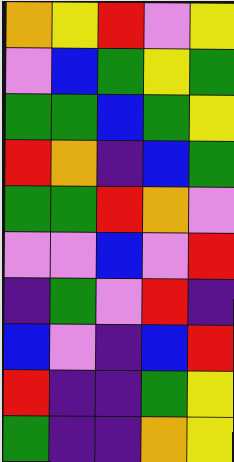[["orange", "yellow", "red", "violet", "yellow"], ["violet", "blue", "green", "yellow", "green"], ["green", "green", "blue", "green", "yellow"], ["red", "orange", "indigo", "blue", "green"], ["green", "green", "red", "orange", "violet"], ["violet", "violet", "blue", "violet", "red"], ["indigo", "green", "violet", "red", "indigo"], ["blue", "violet", "indigo", "blue", "red"], ["red", "indigo", "indigo", "green", "yellow"], ["green", "indigo", "indigo", "orange", "yellow"]]